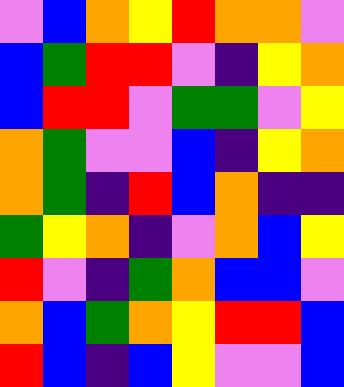[["violet", "blue", "orange", "yellow", "red", "orange", "orange", "violet"], ["blue", "green", "red", "red", "violet", "indigo", "yellow", "orange"], ["blue", "red", "red", "violet", "green", "green", "violet", "yellow"], ["orange", "green", "violet", "violet", "blue", "indigo", "yellow", "orange"], ["orange", "green", "indigo", "red", "blue", "orange", "indigo", "indigo"], ["green", "yellow", "orange", "indigo", "violet", "orange", "blue", "yellow"], ["red", "violet", "indigo", "green", "orange", "blue", "blue", "violet"], ["orange", "blue", "green", "orange", "yellow", "red", "red", "blue"], ["red", "blue", "indigo", "blue", "yellow", "violet", "violet", "blue"]]